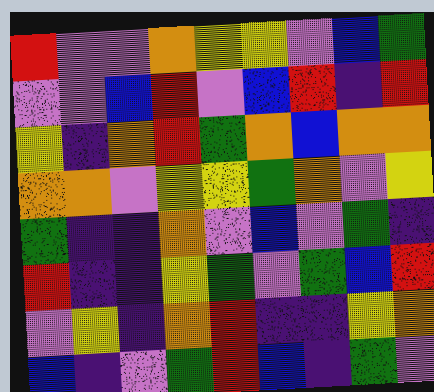[["red", "violet", "violet", "orange", "yellow", "yellow", "violet", "blue", "green"], ["violet", "violet", "blue", "red", "violet", "blue", "red", "indigo", "red"], ["yellow", "indigo", "orange", "red", "green", "orange", "blue", "orange", "orange"], ["orange", "orange", "violet", "yellow", "yellow", "green", "orange", "violet", "yellow"], ["green", "indigo", "indigo", "orange", "violet", "blue", "violet", "green", "indigo"], ["red", "indigo", "indigo", "yellow", "green", "violet", "green", "blue", "red"], ["violet", "yellow", "indigo", "orange", "red", "indigo", "indigo", "yellow", "orange"], ["blue", "indigo", "violet", "green", "red", "blue", "indigo", "green", "violet"]]